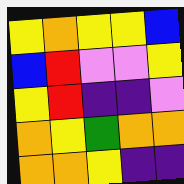[["yellow", "orange", "yellow", "yellow", "blue"], ["blue", "red", "violet", "violet", "yellow"], ["yellow", "red", "indigo", "indigo", "violet"], ["orange", "yellow", "green", "orange", "orange"], ["orange", "orange", "yellow", "indigo", "indigo"]]